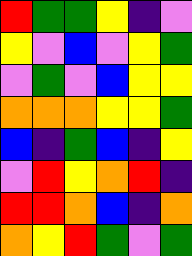[["red", "green", "green", "yellow", "indigo", "violet"], ["yellow", "violet", "blue", "violet", "yellow", "green"], ["violet", "green", "violet", "blue", "yellow", "yellow"], ["orange", "orange", "orange", "yellow", "yellow", "green"], ["blue", "indigo", "green", "blue", "indigo", "yellow"], ["violet", "red", "yellow", "orange", "red", "indigo"], ["red", "red", "orange", "blue", "indigo", "orange"], ["orange", "yellow", "red", "green", "violet", "green"]]